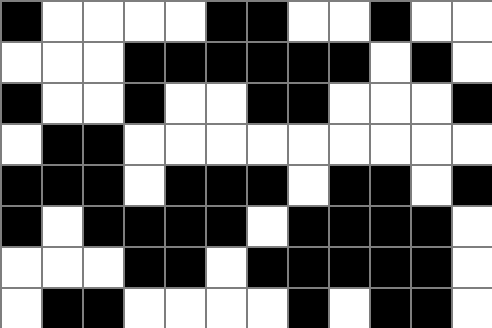[["black", "white", "white", "white", "white", "black", "black", "white", "white", "black", "white", "white"], ["white", "white", "white", "black", "black", "black", "black", "black", "black", "white", "black", "white"], ["black", "white", "white", "black", "white", "white", "black", "black", "white", "white", "white", "black"], ["white", "black", "black", "white", "white", "white", "white", "white", "white", "white", "white", "white"], ["black", "black", "black", "white", "black", "black", "black", "white", "black", "black", "white", "black"], ["black", "white", "black", "black", "black", "black", "white", "black", "black", "black", "black", "white"], ["white", "white", "white", "black", "black", "white", "black", "black", "black", "black", "black", "white"], ["white", "black", "black", "white", "white", "white", "white", "black", "white", "black", "black", "white"]]